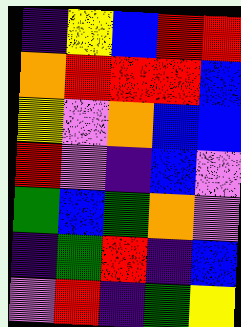[["indigo", "yellow", "blue", "red", "red"], ["orange", "red", "red", "red", "blue"], ["yellow", "violet", "orange", "blue", "blue"], ["red", "violet", "indigo", "blue", "violet"], ["green", "blue", "green", "orange", "violet"], ["indigo", "green", "red", "indigo", "blue"], ["violet", "red", "indigo", "green", "yellow"]]